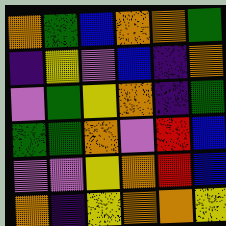[["orange", "green", "blue", "orange", "orange", "green"], ["indigo", "yellow", "violet", "blue", "indigo", "orange"], ["violet", "green", "yellow", "orange", "indigo", "green"], ["green", "green", "orange", "violet", "red", "blue"], ["violet", "violet", "yellow", "orange", "red", "blue"], ["orange", "indigo", "yellow", "orange", "orange", "yellow"]]